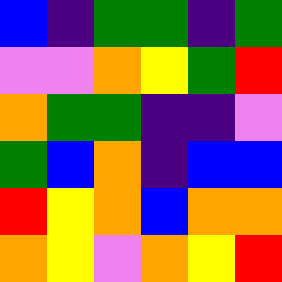[["blue", "indigo", "green", "green", "indigo", "green"], ["violet", "violet", "orange", "yellow", "green", "red"], ["orange", "green", "green", "indigo", "indigo", "violet"], ["green", "blue", "orange", "indigo", "blue", "blue"], ["red", "yellow", "orange", "blue", "orange", "orange"], ["orange", "yellow", "violet", "orange", "yellow", "red"]]